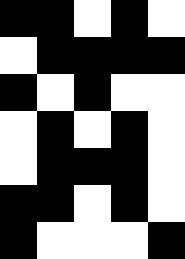[["black", "black", "white", "black", "white"], ["white", "black", "black", "black", "black"], ["black", "white", "black", "white", "white"], ["white", "black", "white", "black", "white"], ["white", "black", "black", "black", "white"], ["black", "black", "white", "black", "white"], ["black", "white", "white", "white", "black"]]